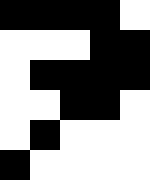[["black", "black", "black", "black", "white"], ["white", "white", "white", "black", "black"], ["white", "black", "black", "black", "black"], ["white", "white", "black", "black", "white"], ["white", "black", "white", "white", "white"], ["black", "white", "white", "white", "white"]]